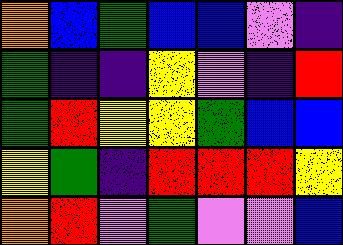[["orange", "blue", "green", "blue", "blue", "violet", "indigo"], ["green", "indigo", "indigo", "yellow", "violet", "indigo", "red"], ["green", "red", "yellow", "yellow", "green", "blue", "blue"], ["yellow", "green", "indigo", "red", "red", "red", "yellow"], ["orange", "red", "violet", "green", "violet", "violet", "blue"]]